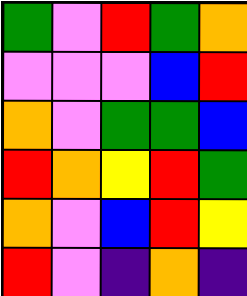[["green", "violet", "red", "green", "orange"], ["violet", "violet", "violet", "blue", "red"], ["orange", "violet", "green", "green", "blue"], ["red", "orange", "yellow", "red", "green"], ["orange", "violet", "blue", "red", "yellow"], ["red", "violet", "indigo", "orange", "indigo"]]